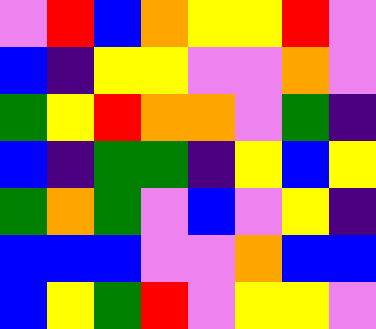[["violet", "red", "blue", "orange", "yellow", "yellow", "red", "violet"], ["blue", "indigo", "yellow", "yellow", "violet", "violet", "orange", "violet"], ["green", "yellow", "red", "orange", "orange", "violet", "green", "indigo"], ["blue", "indigo", "green", "green", "indigo", "yellow", "blue", "yellow"], ["green", "orange", "green", "violet", "blue", "violet", "yellow", "indigo"], ["blue", "blue", "blue", "violet", "violet", "orange", "blue", "blue"], ["blue", "yellow", "green", "red", "violet", "yellow", "yellow", "violet"]]